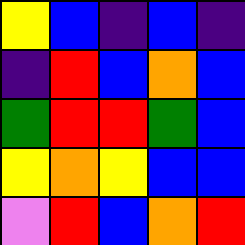[["yellow", "blue", "indigo", "blue", "indigo"], ["indigo", "red", "blue", "orange", "blue"], ["green", "red", "red", "green", "blue"], ["yellow", "orange", "yellow", "blue", "blue"], ["violet", "red", "blue", "orange", "red"]]